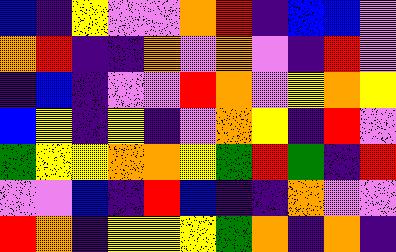[["blue", "indigo", "yellow", "violet", "violet", "orange", "red", "indigo", "blue", "blue", "violet"], ["orange", "red", "indigo", "indigo", "orange", "violet", "orange", "violet", "indigo", "red", "violet"], ["indigo", "blue", "indigo", "violet", "violet", "red", "orange", "violet", "yellow", "orange", "yellow"], ["blue", "yellow", "indigo", "yellow", "indigo", "violet", "orange", "yellow", "indigo", "red", "violet"], ["green", "yellow", "yellow", "orange", "orange", "yellow", "green", "red", "green", "indigo", "red"], ["violet", "violet", "blue", "indigo", "red", "blue", "indigo", "indigo", "orange", "violet", "violet"], ["red", "orange", "indigo", "yellow", "yellow", "yellow", "green", "orange", "indigo", "orange", "indigo"]]